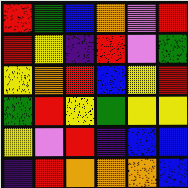[["red", "green", "blue", "orange", "violet", "red"], ["red", "yellow", "indigo", "red", "violet", "green"], ["yellow", "orange", "red", "blue", "yellow", "red"], ["green", "red", "yellow", "green", "yellow", "yellow"], ["yellow", "violet", "red", "indigo", "blue", "blue"], ["indigo", "red", "orange", "orange", "orange", "blue"]]